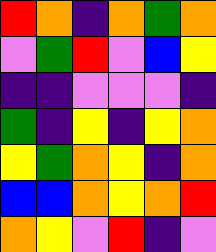[["red", "orange", "indigo", "orange", "green", "orange"], ["violet", "green", "red", "violet", "blue", "yellow"], ["indigo", "indigo", "violet", "violet", "violet", "indigo"], ["green", "indigo", "yellow", "indigo", "yellow", "orange"], ["yellow", "green", "orange", "yellow", "indigo", "orange"], ["blue", "blue", "orange", "yellow", "orange", "red"], ["orange", "yellow", "violet", "red", "indigo", "violet"]]